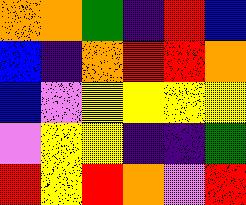[["orange", "orange", "green", "indigo", "red", "blue"], ["blue", "indigo", "orange", "red", "red", "orange"], ["blue", "violet", "yellow", "yellow", "yellow", "yellow"], ["violet", "yellow", "yellow", "indigo", "indigo", "green"], ["red", "yellow", "red", "orange", "violet", "red"]]